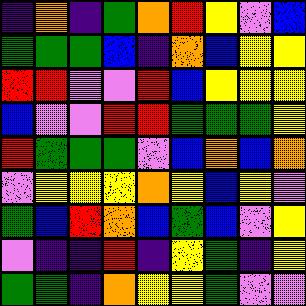[["indigo", "orange", "indigo", "green", "orange", "red", "yellow", "violet", "blue"], ["green", "green", "green", "blue", "indigo", "orange", "blue", "yellow", "yellow"], ["red", "red", "violet", "violet", "red", "blue", "yellow", "yellow", "yellow"], ["blue", "violet", "violet", "red", "red", "green", "green", "green", "yellow"], ["red", "green", "green", "green", "violet", "blue", "orange", "blue", "orange"], ["violet", "yellow", "yellow", "yellow", "orange", "yellow", "blue", "yellow", "violet"], ["green", "blue", "red", "orange", "blue", "green", "blue", "violet", "yellow"], ["violet", "indigo", "indigo", "red", "indigo", "yellow", "green", "indigo", "yellow"], ["green", "green", "indigo", "orange", "yellow", "yellow", "green", "violet", "violet"]]